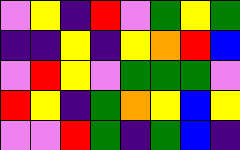[["violet", "yellow", "indigo", "red", "violet", "green", "yellow", "green"], ["indigo", "indigo", "yellow", "indigo", "yellow", "orange", "red", "blue"], ["violet", "red", "yellow", "violet", "green", "green", "green", "violet"], ["red", "yellow", "indigo", "green", "orange", "yellow", "blue", "yellow"], ["violet", "violet", "red", "green", "indigo", "green", "blue", "indigo"]]